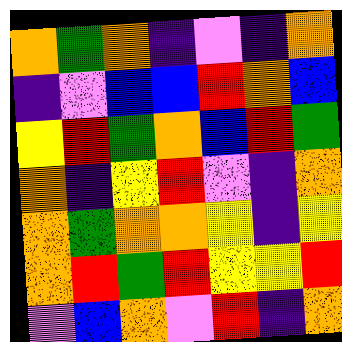[["orange", "green", "orange", "indigo", "violet", "indigo", "orange"], ["indigo", "violet", "blue", "blue", "red", "orange", "blue"], ["yellow", "red", "green", "orange", "blue", "red", "green"], ["orange", "indigo", "yellow", "red", "violet", "indigo", "orange"], ["orange", "green", "orange", "orange", "yellow", "indigo", "yellow"], ["orange", "red", "green", "red", "yellow", "yellow", "red"], ["violet", "blue", "orange", "violet", "red", "indigo", "orange"]]